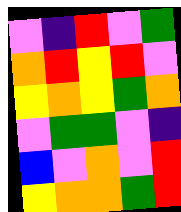[["violet", "indigo", "red", "violet", "green"], ["orange", "red", "yellow", "red", "violet"], ["yellow", "orange", "yellow", "green", "orange"], ["violet", "green", "green", "violet", "indigo"], ["blue", "violet", "orange", "violet", "red"], ["yellow", "orange", "orange", "green", "red"]]